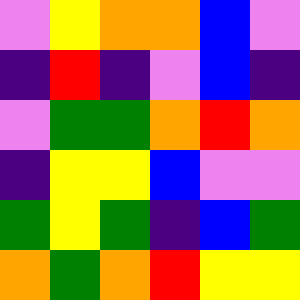[["violet", "yellow", "orange", "orange", "blue", "violet"], ["indigo", "red", "indigo", "violet", "blue", "indigo"], ["violet", "green", "green", "orange", "red", "orange"], ["indigo", "yellow", "yellow", "blue", "violet", "violet"], ["green", "yellow", "green", "indigo", "blue", "green"], ["orange", "green", "orange", "red", "yellow", "yellow"]]